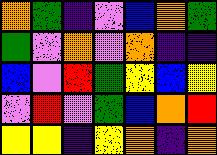[["orange", "green", "indigo", "violet", "blue", "orange", "green"], ["green", "violet", "orange", "violet", "orange", "indigo", "indigo"], ["blue", "violet", "red", "green", "yellow", "blue", "yellow"], ["violet", "red", "violet", "green", "blue", "orange", "red"], ["yellow", "yellow", "indigo", "yellow", "orange", "indigo", "orange"]]